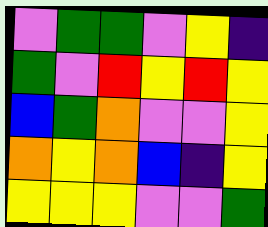[["violet", "green", "green", "violet", "yellow", "indigo"], ["green", "violet", "red", "yellow", "red", "yellow"], ["blue", "green", "orange", "violet", "violet", "yellow"], ["orange", "yellow", "orange", "blue", "indigo", "yellow"], ["yellow", "yellow", "yellow", "violet", "violet", "green"]]